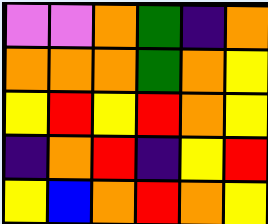[["violet", "violet", "orange", "green", "indigo", "orange"], ["orange", "orange", "orange", "green", "orange", "yellow"], ["yellow", "red", "yellow", "red", "orange", "yellow"], ["indigo", "orange", "red", "indigo", "yellow", "red"], ["yellow", "blue", "orange", "red", "orange", "yellow"]]